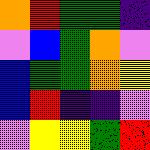[["orange", "red", "green", "green", "indigo"], ["violet", "blue", "green", "orange", "violet"], ["blue", "green", "green", "orange", "yellow"], ["blue", "red", "indigo", "indigo", "violet"], ["violet", "yellow", "yellow", "green", "red"]]